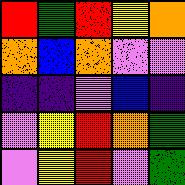[["red", "green", "red", "yellow", "orange"], ["orange", "blue", "orange", "violet", "violet"], ["indigo", "indigo", "violet", "blue", "indigo"], ["violet", "yellow", "red", "orange", "green"], ["violet", "yellow", "red", "violet", "green"]]